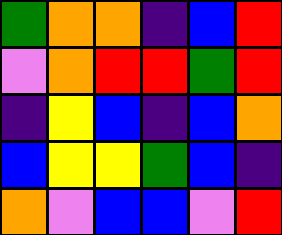[["green", "orange", "orange", "indigo", "blue", "red"], ["violet", "orange", "red", "red", "green", "red"], ["indigo", "yellow", "blue", "indigo", "blue", "orange"], ["blue", "yellow", "yellow", "green", "blue", "indigo"], ["orange", "violet", "blue", "blue", "violet", "red"]]